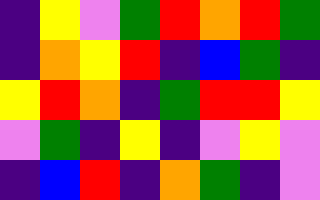[["indigo", "yellow", "violet", "green", "red", "orange", "red", "green"], ["indigo", "orange", "yellow", "red", "indigo", "blue", "green", "indigo"], ["yellow", "red", "orange", "indigo", "green", "red", "red", "yellow"], ["violet", "green", "indigo", "yellow", "indigo", "violet", "yellow", "violet"], ["indigo", "blue", "red", "indigo", "orange", "green", "indigo", "violet"]]